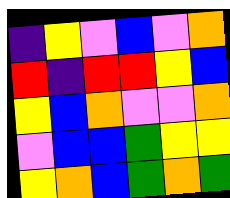[["indigo", "yellow", "violet", "blue", "violet", "orange"], ["red", "indigo", "red", "red", "yellow", "blue"], ["yellow", "blue", "orange", "violet", "violet", "orange"], ["violet", "blue", "blue", "green", "yellow", "yellow"], ["yellow", "orange", "blue", "green", "orange", "green"]]